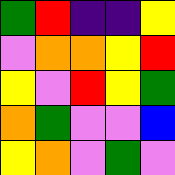[["green", "red", "indigo", "indigo", "yellow"], ["violet", "orange", "orange", "yellow", "red"], ["yellow", "violet", "red", "yellow", "green"], ["orange", "green", "violet", "violet", "blue"], ["yellow", "orange", "violet", "green", "violet"]]